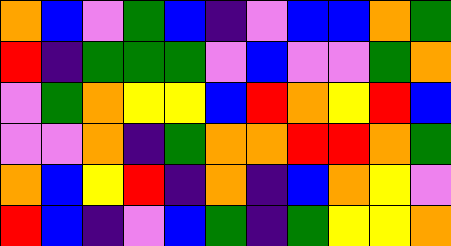[["orange", "blue", "violet", "green", "blue", "indigo", "violet", "blue", "blue", "orange", "green"], ["red", "indigo", "green", "green", "green", "violet", "blue", "violet", "violet", "green", "orange"], ["violet", "green", "orange", "yellow", "yellow", "blue", "red", "orange", "yellow", "red", "blue"], ["violet", "violet", "orange", "indigo", "green", "orange", "orange", "red", "red", "orange", "green"], ["orange", "blue", "yellow", "red", "indigo", "orange", "indigo", "blue", "orange", "yellow", "violet"], ["red", "blue", "indigo", "violet", "blue", "green", "indigo", "green", "yellow", "yellow", "orange"]]